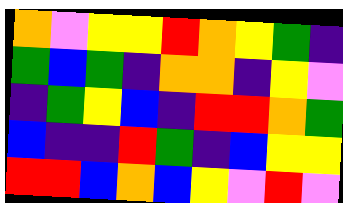[["orange", "violet", "yellow", "yellow", "red", "orange", "yellow", "green", "indigo"], ["green", "blue", "green", "indigo", "orange", "orange", "indigo", "yellow", "violet"], ["indigo", "green", "yellow", "blue", "indigo", "red", "red", "orange", "green"], ["blue", "indigo", "indigo", "red", "green", "indigo", "blue", "yellow", "yellow"], ["red", "red", "blue", "orange", "blue", "yellow", "violet", "red", "violet"]]